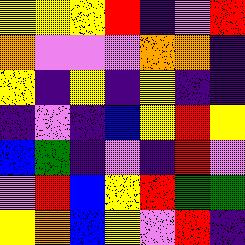[["yellow", "yellow", "yellow", "red", "indigo", "violet", "red"], ["orange", "violet", "violet", "violet", "orange", "orange", "indigo"], ["yellow", "indigo", "yellow", "indigo", "yellow", "indigo", "indigo"], ["indigo", "violet", "indigo", "blue", "yellow", "red", "yellow"], ["blue", "green", "indigo", "violet", "indigo", "red", "violet"], ["violet", "red", "blue", "yellow", "red", "green", "green"], ["yellow", "orange", "blue", "yellow", "violet", "red", "indigo"]]